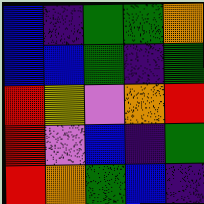[["blue", "indigo", "green", "green", "orange"], ["blue", "blue", "green", "indigo", "green"], ["red", "yellow", "violet", "orange", "red"], ["red", "violet", "blue", "indigo", "green"], ["red", "orange", "green", "blue", "indigo"]]